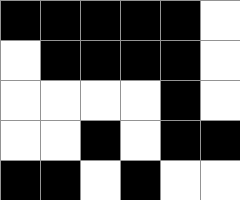[["black", "black", "black", "black", "black", "white"], ["white", "black", "black", "black", "black", "white"], ["white", "white", "white", "white", "black", "white"], ["white", "white", "black", "white", "black", "black"], ["black", "black", "white", "black", "white", "white"]]